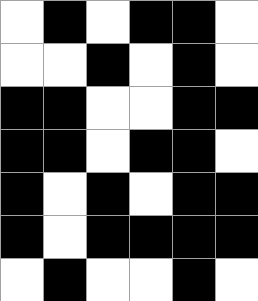[["white", "black", "white", "black", "black", "white"], ["white", "white", "black", "white", "black", "white"], ["black", "black", "white", "white", "black", "black"], ["black", "black", "white", "black", "black", "white"], ["black", "white", "black", "white", "black", "black"], ["black", "white", "black", "black", "black", "black"], ["white", "black", "white", "white", "black", "white"]]